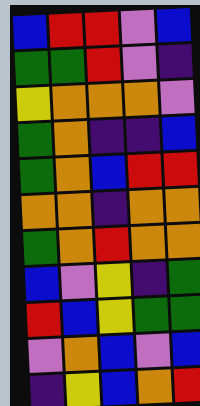[["blue", "red", "red", "violet", "blue"], ["green", "green", "red", "violet", "indigo"], ["yellow", "orange", "orange", "orange", "violet"], ["green", "orange", "indigo", "indigo", "blue"], ["green", "orange", "blue", "red", "red"], ["orange", "orange", "indigo", "orange", "orange"], ["green", "orange", "red", "orange", "orange"], ["blue", "violet", "yellow", "indigo", "green"], ["red", "blue", "yellow", "green", "green"], ["violet", "orange", "blue", "violet", "blue"], ["indigo", "yellow", "blue", "orange", "red"]]